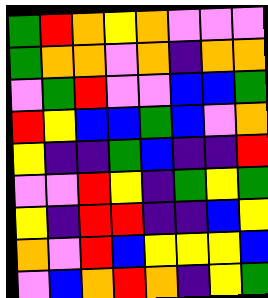[["green", "red", "orange", "yellow", "orange", "violet", "violet", "violet"], ["green", "orange", "orange", "violet", "orange", "indigo", "orange", "orange"], ["violet", "green", "red", "violet", "violet", "blue", "blue", "green"], ["red", "yellow", "blue", "blue", "green", "blue", "violet", "orange"], ["yellow", "indigo", "indigo", "green", "blue", "indigo", "indigo", "red"], ["violet", "violet", "red", "yellow", "indigo", "green", "yellow", "green"], ["yellow", "indigo", "red", "red", "indigo", "indigo", "blue", "yellow"], ["orange", "violet", "red", "blue", "yellow", "yellow", "yellow", "blue"], ["violet", "blue", "orange", "red", "orange", "indigo", "yellow", "green"]]